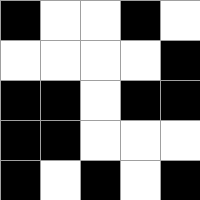[["black", "white", "white", "black", "white"], ["white", "white", "white", "white", "black"], ["black", "black", "white", "black", "black"], ["black", "black", "white", "white", "white"], ["black", "white", "black", "white", "black"]]